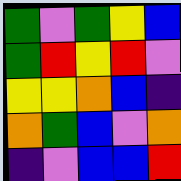[["green", "violet", "green", "yellow", "blue"], ["green", "red", "yellow", "red", "violet"], ["yellow", "yellow", "orange", "blue", "indigo"], ["orange", "green", "blue", "violet", "orange"], ["indigo", "violet", "blue", "blue", "red"]]